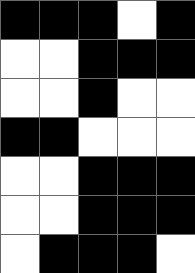[["black", "black", "black", "white", "black"], ["white", "white", "black", "black", "black"], ["white", "white", "black", "white", "white"], ["black", "black", "white", "white", "white"], ["white", "white", "black", "black", "black"], ["white", "white", "black", "black", "black"], ["white", "black", "black", "black", "white"]]